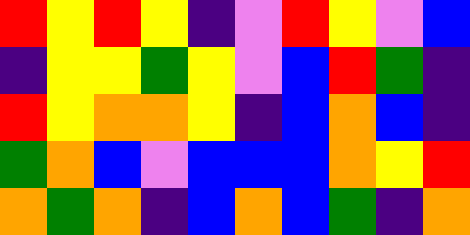[["red", "yellow", "red", "yellow", "indigo", "violet", "red", "yellow", "violet", "blue"], ["indigo", "yellow", "yellow", "green", "yellow", "violet", "blue", "red", "green", "indigo"], ["red", "yellow", "orange", "orange", "yellow", "indigo", "blue", "orange", "blue", "indigo"], ["green", "orange", "blue", "violet", "blue", "blue", "blue", "orange", "yellow", "red"], ["orange", "green", "orange", "indigo", "blue", "orange", "blue", "green", "indigo", "orange"]]